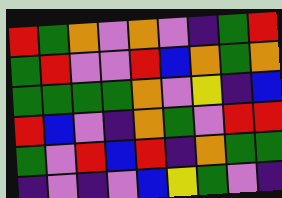[["red", "green", "orange", "violet", "orange", "violet", "indigo", "green", "red"], ["green", "red", "violet", "violet", "red", "blue", "orange", "green", "orange"], ["green", "green", "green", "green", "orange", "violet", "yellow", "indigo", "blue"], ["red", "blue", "violet", "indigo", "orange", "green", "violet", "red", "red"], ["green", "violet", "red", "blue", "red", "indigo", "orange", "green", "green"], ["indigo", "violet", "indigo", "violet", "blue", "yellow", "green", "violet", "indigo"]]